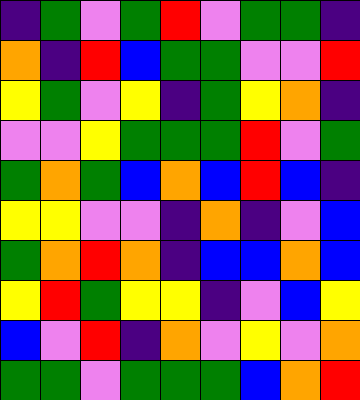[["indigo", "green", "violet", "green", "red", "violet", "green", "green", "indigo"], ["orange", "indigo", "red", "blue", "green", "green", "violet", "violet", "red"], ["yellow", "green", "violet", "yellow", "indigo", "green", "yellow", "orange", "indigo"], ["violet", "violet", "yellow", "green", "green", "green", "red", "violet", "green"], ["green", "orange", "green", "blue", "orange", "blue", "red", "blue", "indigo"], ["yellow", "yellow", "violet", "violet", "indigo", "orange", "indigo", "violet", "blue"], ["green", "orange", "red", "orange", "indigo", "blue", "blue", "orange", "blue"], ["yellow", "red", "green", "yellow", "yellow", "indigo", "violet", "blue", "yellow"], ["blue", "violet", "red", "indigo", "orange", "violet", "yellow", "violet", "orange"], ["green", "green", "violet", "green", "green", "green", "blue", "orange", "red"]]